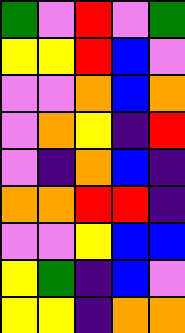[["green", "violet", "red", "violet", "green"], ["yellow", "yellow", "red", "blue", "violet"], ["violet", "violet", "orange", "blue", "orange"], ["violet", "orange", "yellow", "indigo", "red"], ["violet", "indigo", "orange", "blue", "indigo"], ["orange", "orange", "red", "red", "indigo"], ["violet", "violet", "yellow", "blue", "blue"], ["yellow", "green", "indigo", "blue", "violet"], ["yellow", "yellow", "indigo", "orange", "orange"]]